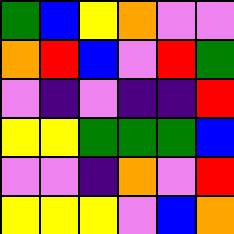[["green", "blue", "yellow", "orange", "violet", "violet"], ["orange", "red", "blue", "violet", "red", "green"], ["violet", "indigo", "violet", "indigo", "indigo", "red"], ["yellow", "yellow", "green", "green", "green", "blue"], ["violet", "violet", "indigo", "orange", "violet", "red"], ["yellow", "yellow", "yellow", "violet", "blue", "orange"]]